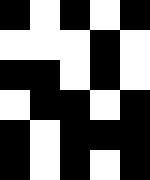[["black", "white", "black", "white", "black"], ["white", "white", "white", "black", "white"], ["black", "black", "white", "black", "white"], ["white", "black", "black", "white", "black"], ["black", "white", "black", "black", "black"], ["black", "white", "black", "white", "black"]]